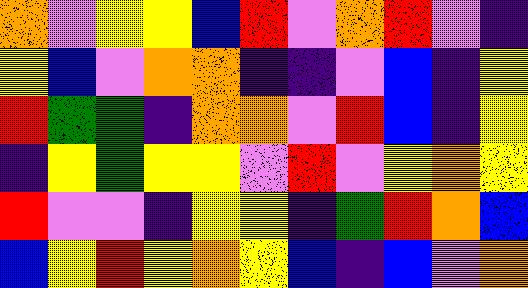[["orange", "violet", "yellow", "yellow", "blue", "red", "violet", "orange", "red", "violet", "indigo"], ["yellow", "blue", "violet", "orange", "orange", "indigo", "indigo", "violet", "blue", "indigo", "yellow"], ["red", "green", "green", "indigo", "orange", "orange", "violet", "red", "blue", "indigo", "yellow"], ["indigo", "yellow", "green", "yellow", "yellow", "violet", "red", "violet", "yellow", "orange", "yellow"], ["red", "violet", "violet", "indigo", "yellow", "yellow", "indigo", "green", "red", "orange", "blue"], ["blue", "yellow", "red", "yellow", "orange", "yellow", "blue", "indigo", "blue", "violet", "orange"]]